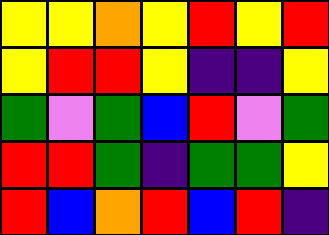[["yellow", "yellow", "orange", "yellow", "red", "yellow", "red"], ["yellow", "red", "red", "yellow", "indigo", "indigo", "yellow"], ["green", "violet", "green", "blue", "red", "violet", "green"], ["red", "red", "green", "indigo", "green", "green", "yellow"], ["red", "blue", "orange", "red", "blue", "red", "indigo"]]